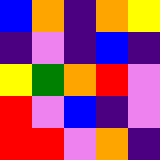[["blue", "orange", "indigo", "orange", "yellow"], ["indigo", "violet", "indigo", "blue", "indigo"], ["yellow", "green", "orange", "red", "violet"], ["red", "violet", "blue", "indigo", "violet"], ["red", "red", "violet", "orange", "indigo"]]